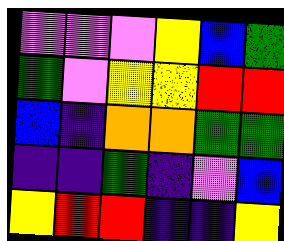[["violet", "violet", "violet", "yellow", "blue", "green"], ["green", "violet", "yellow", "yellow", "red", "red"], ["blue", "indigo", "orange", "orange", "green", "green"], ["indigo", "indigo", "green", "indigo", "violet", "blue"], ["yellow", "red", "red", "indigo", "indigo", "yellow"]]